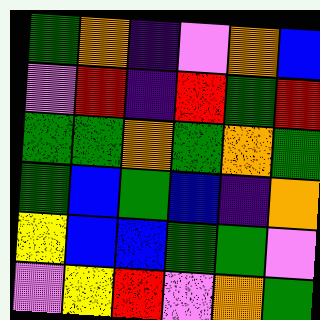[["green", "orange", "indigo", "violet", "orange", "blue"], ["violet", "red", "indigo", "red", "green", "red"], ["green", "green", "orange", "green", "orange", "green"], ["green", "blue", "green", "blue", "indigo", "orange"], ["yellow", "blue", "blue", "green", "green", "violet"], ["violet", "yellow", "red", "violet", "orange", "green"]]